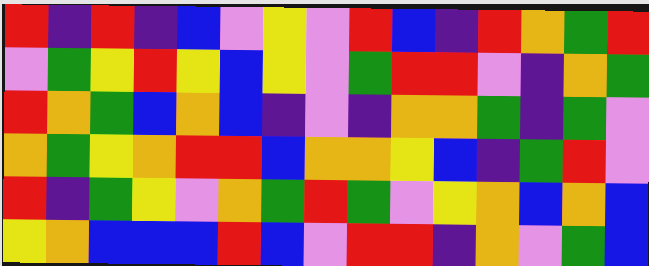[["red", "indigo", "red", "indigo", "blue", "violet", "yellow", "violet", "red", "blue", "indigo", "red", "orange", "green", "red"], ["violet", "green", "yellow", "red", "yellow", "blue", "yellow", "violet", "green", "red", "red", "violet", "indigo", "orange", "green"], ["red", "orange", "green", "blue", "orange", "blue", "indigo", "violet", "indigo", "orange", "orange", "green", "indigo", "green", "violet"], ["orange", "green", "yellow", "orange", "red", "red", "blue", "orange", "orange", "yellow", "blue", "indigo", "green", "red", "violet"], ["red", "indigo", "green", "yellow", "violet", "orange", "green", "red", "green", "violet", "yellow", "orange", "blue", "orange", "blue"], ["yellow", "orange", "blue", "blue", "blue", "red", "blue", "violet", "red", "red", "indigo", "orange", "violet", "green", "blue"]]